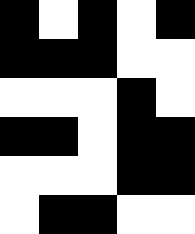[["black", "white", "black", "white", "black"], ["black", "black", "black", "white", "white"], ["white", "white", "white", "black", "white"], ["black", "black", "white", "black", "black"], ["white", "white", "white", "black", "black"], ["white", "black", "black", "white", "white"]]